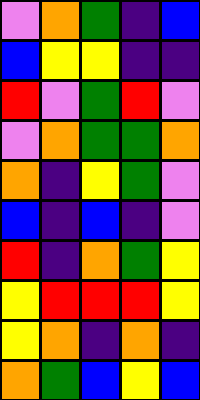[["violet", "orange", "green", "indigo", "blue"], ["blue", "yellow", "yellow", "indigo", "indigo"], ["red", "violet", "green", "red", "violet"], ["violet", "orange", "green", "green", "orange"], ["orange", "indigo", "yellow", "green", "violet"], ["blue", "indigo", "blue", "indigo", "violet"], ["red", "indigo", "orange", "green", "yellow"], ["yellow", "red", "red", "red", "yellow"], ["yellow", "orange", "indigo", "orange", "indigo"], ["orange", "green", "blue", "yellow", "blue"]]